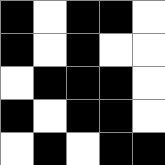[["black", "white", "black", "black", "white"], ["black", "white", "black", "white", "white"], ["white", "black", "black", "black", "white"], ["black", "white", "black", "black", "white"], ["white", "black", "white", "black", "black"]]